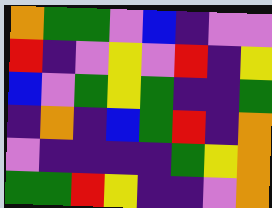[["orange", "green", "green", "violet", "blue", "indigo", "violet", "violet"], ["red", "indigo", "violet", "yellow", "violet", "red", "indigo", "yellow"], ["blue", "violet", "green", "yellow", "green", "indigo", "indigo", "green"], ["indigo", "orange", "indigo", "blue", "green", "red", "indigo", "orange"], ["violet", "indigo", "indigo", "indigo", "indigo", "green", "yellow", "orange"], ["green", "green", "red", "yellow", "indigo", "indigo", "violet", "orange"]]